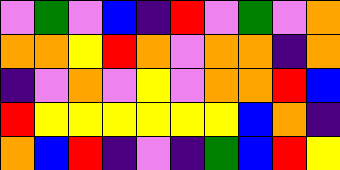[["violet", "green", "violet", "blue", "indigo", "red", "violet", "green", "violet", "orange"], ["orange", "orange", "yellow", "red", "orange", "violet", "orange", "orange", "indigo", "orange"], ["indigo", "violet", "orange", "violet", "yellow", "violet", "orange", "orange", "red", "blue"], ["red", "yellow", "yellow", "yellow", "yellow", "yellow", "yellow", "blue", "orange", "indigo"], ["orange", "blue", "red", "indigo", "violet", "indigo", "green", "blue", "red", "yellow"]]